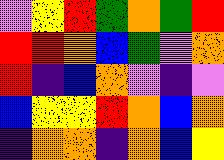[["violet", "yellow", "red", "green", "orange", "green", "red"], ["red", "red", "orange", "blue", "green", "violet", "orange"], ["red", "indigo", "blue", "orange", "violet", "indigo", "violet"], ["blue", "yellow", "yellow", "red", "orange", "blue", "orange"], ["indigo", "orange", "orange", "indigo", "orange", "blue", "yellow"]]